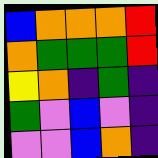[["blue", "orange", "orange", "orange", "red"], ["orange", "green", "green", "green", "red"], ["yellow", "orange", "indigo", "green", "indigo"], ["green", "violet", "blue", "violet", "indigo"], ["violet", "violet", "blue", "orange", "indigo"]]